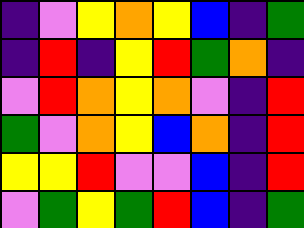[["indigo", "violet", "yellow", "orange", "yellow", "blue", "indigo", "green"], ["indigo", "red", "indigo", "yellow", "red", "green", "orange", "indigo"], ["violet", "red", "orange", "yellow", "orange", "violet", "indigo", "red"], ["green", "violet", "orange", "yellow", "blue", "orange", "indigo", "red"], ["yellow", "yellow", "red", "violet", "violet", "blue", "indigo", "red"], ["violet", "green", "yellow", "green", "red", "blue", "indigo", "green"]]